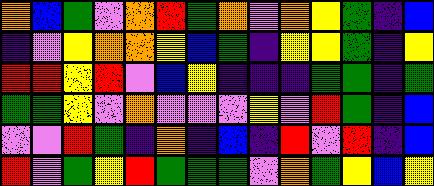[["orange", "blue", "green", "violet", "orange", "red", "green", "orange", "violet", "orange", "yellow", "green", "indigo", "blue"], ["indigo", "violet", "yellow", "orange", "orange", "yellow", "blue", "green", "indigo", "yellow", "yellow", "green", "indigo", "yellow"], ["red", "red", "yellow", "red", "violet", "blue", "yellow", "indigo", "indigo", "indigo", "green", "green", "indigo", "green"], ["green", "green", "yellow", "violet", "orange", "violet", "violet", "violet", "yellow", "violet", "red", "green", "indigo", "blue"], ["violet", "violet", "red", "green", "indigo", "orange", "indigo", "blue", "indigo", "red", "violet", "red", "indigo", "blue"], ["red", "violet", "green", "yellow", "red", "green", "green", "green", "violet", "orange", "green", "yellow", "blue", "yellow"]]